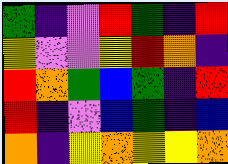[["green", "indigo", "violet", "red", "green", "indigo", "red"], ["yellow", "violet", "violet", "yellow", "red", "orange", "indigo"], ["red", "orange", "green", "blue", "green", "indigo", "red"], ["red", "indigo", "violet", "blue", "green", "indigo", "blue"], ["orange", "indigo", "yellow", "orange", "yellow", "yellow", "orange"]]